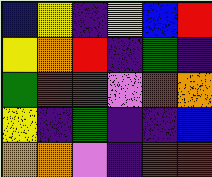[["blue", "yellow", "indigo", "yellow", "blue", "red"], ["yellow", "orange", "red", "indigo", "green", "indigo"], ["green", "red", "red", "violet", "red", "orange"], ["yellow", "indigo", "green", "indigo", "indigo", "blue"], ["orange", "orange", "violet", "indigo", "red", "red"]]